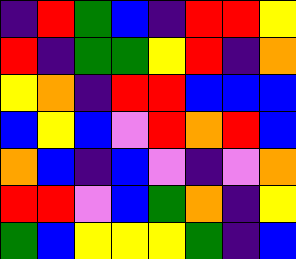[["indigo", "red", "green", "blue", "indigo", "red", "red", "yellow"], ["red", "indigo", "green", "green", "yellow", "red", "indigo", "orange"], ["yellow", "orange", "indigo", "red", "red", "blue", "blue", "blue"], ["blue", "yellow", "blue", "violet", "red", "orange", "red", "blue"], ["orange", "blue", "indigo", "blue", "violet", "indigo", "violet", "orange"], ["red", "red", "violet", "blue", "green", "orange", "indigo", "yellow"], ["green", "blue", "yellow", "yellow", "yellow", "green", "indigo", "blue"]]